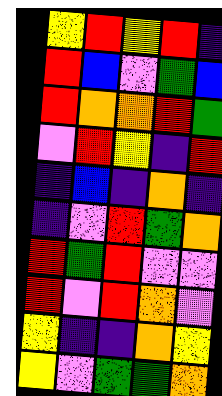[["yellow", "red", "yellow", "red", "indigo"], ["red", "blue", "violet", "green", "blue"], ["red", "orange", "orange", "red", "green"], ["violet", "red", "yellow", "indigo", "red"], ["indigo", "blue", "indigo", "orange", "indigo"], ["indigo", "violet", "red", "green", "orange"], ["red", "green", "red", "violet", "violet"], ["red", "violet", "red", "orange", "violet"], ["yellow", "indigo", "indigo", "orange", "yellow"], ["yellow", "violet", "green", "green", "orange"]]